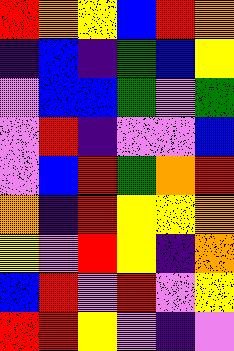[["red", "orange", "yellow", "blue", "red", "orange"], ["indigo", "blue", "indigo", "green", "blue", "yellow"], ["violet", "blue", "blue", "green", "violet", "green"], ["violet", "red", "indigo", "violet", "violet", "blue"], ["violet", "blue", "red", "green", "orange", "red"], ["orange", "indigo", "red", "yellow", "yellow", "orange"], ["yellow", "violet", "red", "yellow", "indigo", "orange"], ["blue", "red", "violet", "red", "violet", "yellow"], ["red", "red", "yellow", "violet", "indigo", "violet"]]